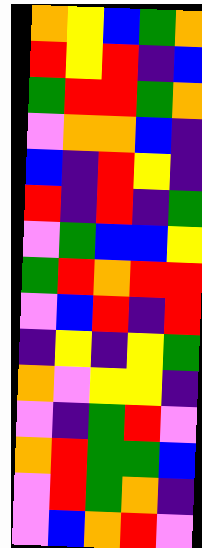[["orange", "yellow", "blue", "green", "orange"], ["red", "yellow", "red", "indigo", "blue"], ["green", "red", "red", "green", "orange"], ["violet", "orange", "orange", "blue", "indigo"], ["blue", "indigo", "red", "yellow", "indigo"], ["red", "indigo", "red", "indigo", "green"], ["violet", "green", "blue", "blue", "yellow"], ["green", "red", "orange", "red", "red"], ["violet", "blue", "red", "indigo", "red"], ["indigo", "yellow", "indigo", "yellow", "green"], ["orange", "violet", "yellow", "yellow", "indigo"], ["violet", "indigo", "green", "red", "violet"], ["orange", "red", "green", "green", "blue"], ["violet", "red", "green", "orange", "indigo"], ["violet", "blue", "orange", "red", "violet"]]